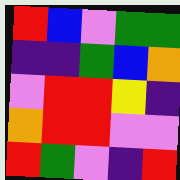[["red", "blue", "violet", "green", "green"], ["indigo", "indigo", "green", "blue", "orange"], ["violet", "red", "red", "yellow", "indigo"], ["orange", "red", "red", "violet", "violet"], ["red", "green", "violet", "indigo", "red"]]